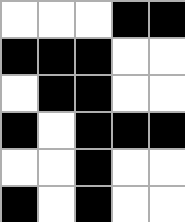[["white", "white", "white", "black", "black"], ["black", "black", "black", "white", "white"], ["white", "black", "black", "white", "white"], ["black", "white", "black", "black", "black"], ["white", "white", "black", "white", "white"], ["black", "white", "black", "white", "white"]]